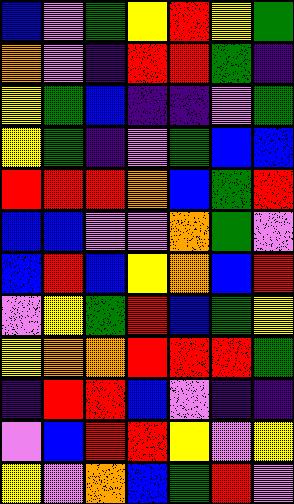[["blue", "violet", "green", "yellow", "red", "yellow", "green"], ["orange", "violet", "indigo", "red", "red", "green", "indigo"], ["yellow", "green", "blue", "indigo", "indigo", "violet", "green"], ["yellow", "green", "indigo", "violet", "green", "blue", "blue"], ["red", "red", "red", "orange", "blue", "green", "red"], ["blue", "blue", "violet", "violet", "orange", "green", "violet"], ["blue", "red", "blue", "yellow", "orange", "blue", "red"], ["violet", "yellow", "green", "red", "blue", "green", "yellow"], ["yellow", "orange", "orange", "red", "red", "red", "green"], ["indigo", "red", "red", "blue", "violet", "indigo", "indigo"], ["violet", "blue", "red", "red", "yellow", "violet", "yellow"], ["yellow", "violet", "orange", "blue", "green", "red", "violet"]]